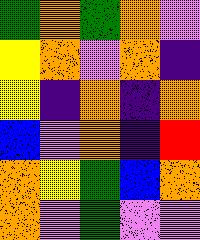[["green", "orange", "green", "orange", "violet"], ["yellow", "orange", "violet", "orange", "indigo"], ["yellow", "indigo", "orange", "indigo", "orange"], ["blue", "violet", "orange", "indigo", "red"], ["orange", "yellow", "green", "blue", "orange"], ["orange", "violet", "green", "violet", "violet"]]